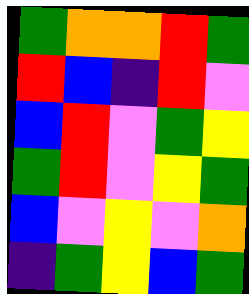[["green", "orange", "orange", "red", "green"], ["red", "blue", "indigo", "red", "violet"], ["blue", "red", "violet", "green", "yellow"], ["green", "red", "violet", "yellow", "green"], ["blue", "violet", "yellow", "violet", "orange"], ["indigo", "green", "yellow", "blue", "green"]]